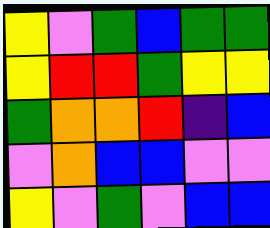[["yellow", "violet", "green", "blue", "green", "green"], ["yellow", "red", "red", "green", "yellow", "yellow"], ["green", "orange", "orange", "red", "indigo", "blue"], ["violet", "orange", "blue", "blue", "violet", "violet"], ["yellow", "violet", "green", "violet", "blue", "blue"]]